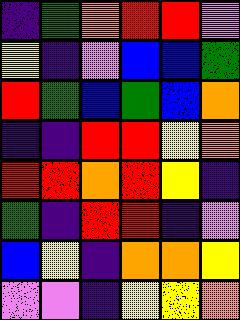[["indigo", "green", "orange", "red", "red", "violet"], ["yellow", "indigo", "violet", "blue", "blue", "green"], ["red", "green", "blue", "green", "blue", "orange"], ["indigo", "indigo", "red", "red", "yellow", "orange"], ["red", "red", "orange", "red", "yellow", "indigo"], ["green", "indigo", "red", "red", "indigo", "violet"], ["blue", "yellow", "indigo", "orange", "orange", "yellow"], ["violet", "violet", "indigo", "yellow", "yellow", "orange"]]